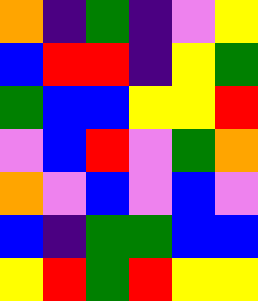[["orange", "indigo", "green", "indigo", "violet", "yellow"], ["blue", "red", "red", "indigo", "yellow", "green"], ["green", "blue", "blue", "yellow", "yellow", "red"], ["violet", "blue", "red", "violet", "green", "orange"], ["orange", "violet", "blue", "violet", "blue", "violet"], ["blue", "indigo", "green", "green", "blue", "blue"], ["yellow", "red", "green", "red", "yellow", "yellow"]]